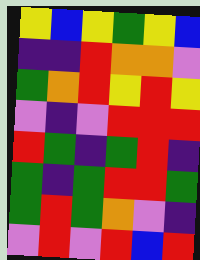[["yellow", "blue", "yellow", "green", "yellow", "blue"], ["indigo", "indigo", "red", "orange", "orange", "violet"], ["green", "orange", "red", "yellow", "red", "yellow"], ["violet", "indigo", "violet", "red", "red", "red"], ["red", "green", "indigo", "green", "red", "indigo"], ["green", "indigo", "green", "red", "red", "green"], ["green", "red", "green", "orange", "violet", "indigo"], ["violet", "red", "violet", "red", "blue", "red"]]